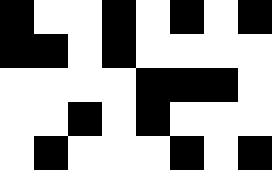[["black", "white", "white", "black", "white", "black", "white", "black"], ["black", "black", "white", "black", "white", "white", "white", "white"], ["white", "white", "white", "white", "black", "black", "black", "white"], ["white", "white", "black", "white", "black", "white", "white", "white"], ["white", "black", "white", "white", "white", "black", "white", "black"]]